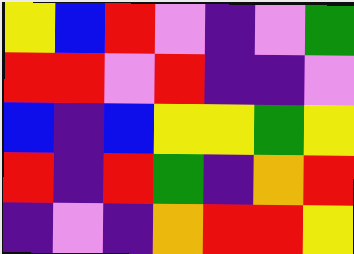[["yellow", "blue", "red", "violet", "indigo", "violet", "green"], ["red", "red", "violet", "red", "indigo", "indigo", "violet"], ["blue", "indigo", "blue", "yellow", "yellow", "green", "yellow"], ["red", "indigo", "red", "green", "indigo", "orange", "red"], ["indigo", "violet", "indigo", "orange", "red", "red", "yellow"]]